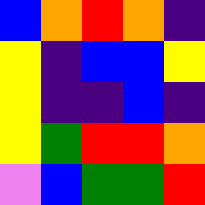[["blue", "orange", "red", "orange", "indigo"], ["yellow", "indigo", "blue", "blue", "yellow"], ["yellow", "indigo", "indigo", "blue", "indigo"], ["yellow", "green", "red", "red", "orange"], ["violet", "blue", "green", "green", "red"]]